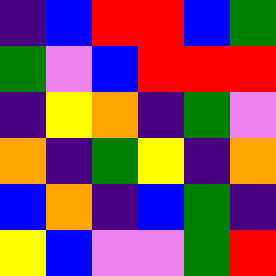[["indigo", "blue", "red", "red", "blue", "green"], ["green", "violet", "blue", "red", "red", "red"], ["indigo", "yellow", "orange", "indigo", "green", "violet"], ["orange", "indigo", "green", "yellow", "indigo", "orange"], ["blue", "orange", "indigo", "blue", "green", "indigo"], ["yellow", "blue", "violet", "violet", "green", "red"]]